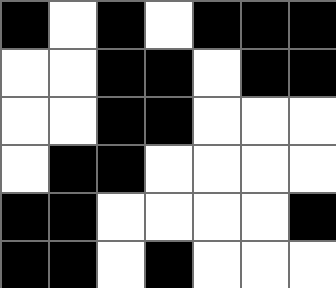[["black", "white", "black", "white", "black", "black", "black"], ["white", "white", "black", "black", "white", "black", "black"], ["white", "white", "black", "black", "white", "white", "white"], ["white", "black", "black", "white", "white", "white", "white"], ["black", "black", "white", "white", "white", "white", "black"], ["black", "black", "white", "black", "white", "white", "white"]]